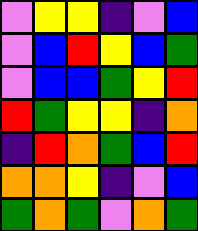[["violet", "yellow", "yellow", "indigo", "violet", "blue"], ["violet", "blue", "red", "yellow", "blue", "green"], ["violet", "blue", "blue", "green", "yellow", "red"], ["red", "green", "yellow", "yellow", "indigo", "orange"], ["indigo", "red", "orange", "green", "blue", "red"], ["orange", "orange", "yellow", "indigo", "violet", "blue"], ["green", "orange", "green", "violet", "orange", "green"]]